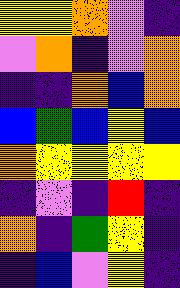[["yellow", "yellow", "orange", "violet", "indigo"], ["violet", "orange", "indigo", "violet", "orange"], ["indigo", "indigo", "orange", "blue", "orange"], ["blue", "green", "blue", "yellow", "blue"], ["orange", "yellow", "yellow", "yellow", "yellow"], ["indigo", "violet", "indigo", "red", "indigo"], ["orange", "indigo", "green", "yellow", "indigo"], ["indigo", "blue", "violet", "yellow", "indigo"]]